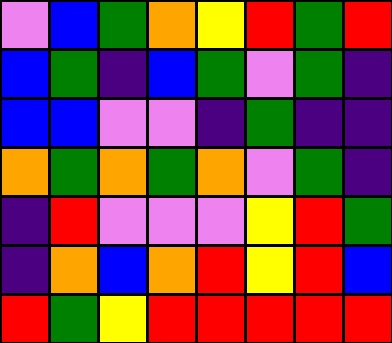[["violet", "blue", "green", "orange", "yellow", "red", "green", "red"], ["blue", "green", "indigo", "blue", "green", "violet", "green", "indigo"], ["blue", "blue", "violet", "violet", "indigo", "green", "indigo", "indigo"], ["orange", "green", "orange", "green", "orange", "violet", "green", "indigo"], ["indigo", "red", "violet", "violet", "violet", "yellow", "red", "green"], ["indigo", "orange", "blue", "orange", "red", "yellow", "red", "blue"], ["red", "green", "yellow", "red", "red", "red", "red", "red"]]